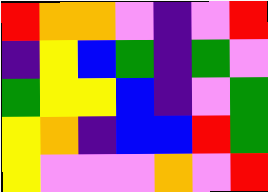[["red", "orange", "orange", "violet", "indigo", "violet", "red"], ["indigo", "yellow", "blue", "green", "indigo", "green", "violet"], ["green", "yellow", "yellow", "blue", "indigo", "violet", "green"], ["yellow", "orange", "indigo", "blue", "blue", "red", "green"], ["yellow", "violet", "violet", "violet", "orange", "violet", "red"]]